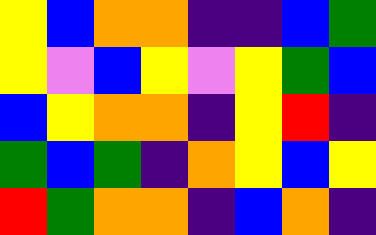[["yellow", "blue", "orange", "orange", "indigo", "indigo", "blue", "green"], ["yellow", "violet", "blue", "yellow", "violet", "yellow", "green", "blue"], ["blue", "yellow", "orange", "orange", "indigo", "yellow", "red", "indigo"], ["green", "blue", "green", "indigo", "orange", "yellow", "blue", "yellow"], ["red", "green", "orange", "orange", "indigo", "blue", "orange", "indigo"]]